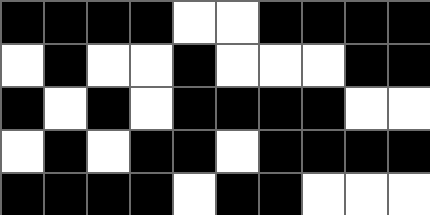[["black", "black", "black", "black", "white", "white", "black", "black", "black", "black"], ["white", "black", "white", "white", "black", "white", "white", "white", "black", "black"], ["black", "white", "black", "white", "black", "black", "black", "black", "white", "white"], ["white", "black", "white", "black", "black", "white", "black", "black", "black", "black"], ["black", "black", "black", "black", "white", "black", "black", "white", "white", "white"]]